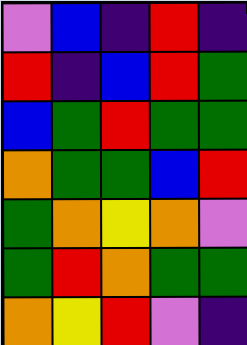[["violet", "blue", "indigo", "red", "indigo"], ["red", "indigo", "blue", "red", "green"], ["blue", "green", "red", "green", "green"], ["orange", "green", "green", "blue", "red"], ["green", "orange", "yellow", "orange", "violet"], ["green", "red", "orange", "green", "green"], ["orange", "yellow", "red", "violet", "indigo"]]